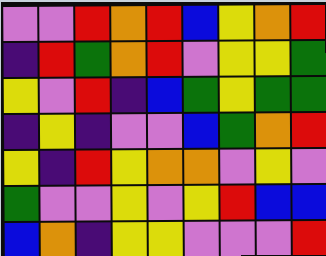[["violet", "violet", "red", "orange", "red", "blue", "yellow", "orange", "red"], ["indigo", "red", "green", "orange", "red", "violet", "yellow", "yellow", "green"], ["yellow", "violet", "red", "indigo", "blue", "green", "yellow", "green", "green"], ["indigo", "yellow", "indigo", "violet", "violet", "blue", "green", "orange", "red"], ["yellow", "indigo", "red", "yellow", "orange", "orange", "violet", "yellow", "violet"], ["green", "violet", "violet", "yellow", "violet", "yellow", "red", "blue", "blue"], ["blue", "orange", "indigo", "yellow", "yellow", "violet", "violet", "violet", "red"]]